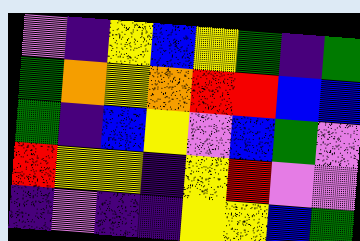[["violet", "indigo", "yellow", "blue", "yellow", "green", "indigo", "green"], ["green", "orange", "yellow", "orange", "red", "red", "blue", "blue"], ["green", "indigo", "blue", "yellow", "violet", "blue", "green", "violet"], ["red", "yellow", "yellow", "indigo", "yellow", "red", "violet", "violet"], ["indigo", "violet", "indigo", "indigo", "yellow", "yellow", "blue", "green"]]